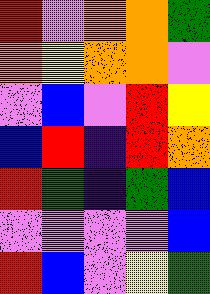[["red", "violet", "orange", "orange", "green"], ["orange", "yellow", "orange", "orange", "violet"], ["violet", "blue", "violet", "red", "yellow"], ["blue", "red", "indigo", "red", "orange"], ["red", "green", "indigo", "green", "blue"], ["violet", "violet", "violet", "violet", "blue"], ["red", "blue", "violet", "yellow", "green"]]